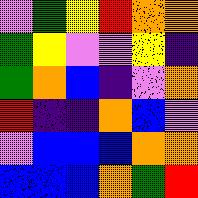[["violet", "green", "yellow", "red", "orange", "orange"], ["green", "yellow", "violet", "violet", "yellow", "indigo"], ["green", "orange", "blue", "indigo", "violet", "orange"], ["red", "indigo", "indigo", "orange", "blue", "violet"], ["violet", "blue", "blue", "blue", "orange", "orange"], ["blue", "blue", "blue", "orange", "green", "red"]]